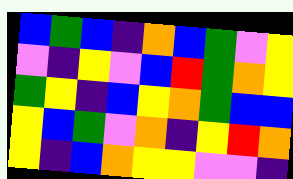[["blue", "green", "blue", "indigo", "orange", "blue", "green", "violet", "yellow"], ["violet", "indigo", "yellow", "violet", "blue", "red", "green", "orange", "yellow"], ["green", "yellow", "indigo", "blue", "yellow", "orange", "green", "blue", "blue"], ["yellow", "blue", "green", "violet", "orange", "indigo", "yellow", "red", "orange"], ["yellow", "indigo", "blue", "orange", "yellow", "yellow", "violet", "violet", "indigo"]]